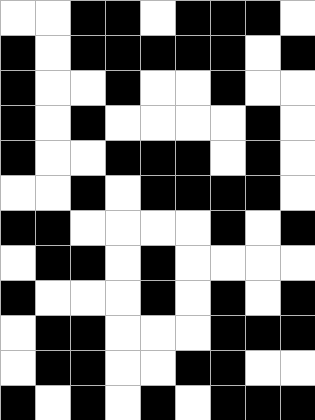[["white", "white", "black", "black", "white", "black", "black", "black", "white"], ["black", "white", "black", "black", "black", "black", "black", "white", "black"], ["black", "white", "white", "black", "white", "white", "black", "white", "white"], ["black", "white", "black", "white", "white", "white", "white", "black", "white"], ["black", "white", "white", "black", "black", "black", "white", "black", "white"], ["white", "white", "black", "white", "black", "black", "black", "black", "white"], ["black", "black", "white", "white", "white", "white", "black", "white", "black"], ["white", "black", "black", "white", "black", "white", "white", "white", "white"], ["black", "white", "white", "white", "black", "white", "black", "white", "black"], ["white", "black", "black", "white", "white", "white", "black", "black", "black"], ["white", "black", "black", "white", "white", "black", "black", "white", "white"], ["black", "white", "black", "white", "black", "white", "black", "black", "black"]]